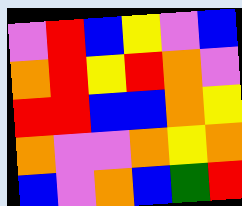[["violet", "red", "blue", "yellow", "violet", "blue"], ["orange", "red", "yellow", "red", "orange", "violet"], ["red", "red", "blue", "blue", "orange", "yellow"], ["orange", "violet", "violet", "orange", "yellow", "orange"], ["blue", "violet", "orange", "blue", "green", "red"]]